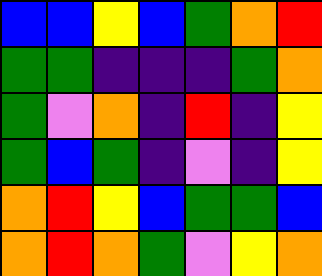[["blue", "blue", "yellow", "blue", "green", "orange", "red"], ["green", "green", "indigo", "indigo", "indigo", "green", "orange"], ["green", "violet", "orange", "indigo", "red", "indigo", "yellow"], ["green", "blue", "green", "indigo", "violet", "indigo", "yellow"], ["orange", "red", "yellow", "blue", "green", "green", "blue"], ["orange", "red", "orange", "green", "violet", "yellow", "orange"]]